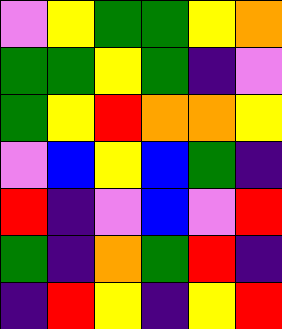[["violet", "yellow", "green", "green", "yellow", "orange"], ["green", "green", "yellow", "green", "indigo", "violet"], ["green", "yellow", "red", "orange", "orange", "yellow"], ["violet", "blue", "yellow", "blue", "green", "indigo"], ["red", "indigo", "violet", "blue", "violet", "red"], ["green", "indigo", "orange", "green", "red", "indigo"], ["indigo", "red", "yellow", "indigo", "yellow", "red"]]